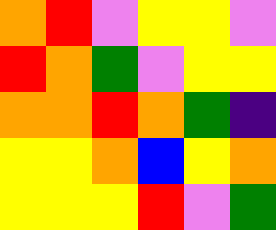[["orange", "red", "violet", "yellow", "yellow", "violet"], ["red", "orange", "green", "violet", "yellow", "yellow"], ["orange", "orange", "red", "orange", "green", "indigo"], ["yellow", "yellow", "orange", "blue", "yellow", "orange"], ["yellow", "yellow", "yellow", "red", "violet", "green"]]